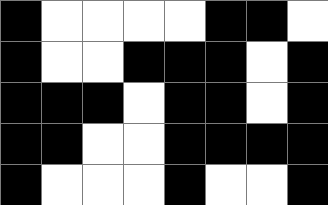[["black", "white", "white", "white", "white", "black", "black", "white"], ["black", "white", "white", "black", "black", "black", "white", "black"], ["black", "black", "black", "white", "black", "black", "white", "black"], ["black", "black", "white", "white", "black", "black", "black", "black"], ["black", "white", "white", "white", "black", "white", "white", "black"]]